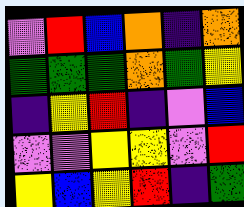[["violet", "red", "blue", "orange", "indigo", "orange"], ["green", "green", "green", "orange", "green", "yellow"], ["indigo", "yellow", "red", "indigo", "violet", "blue"], ["violet", "violet", "yellow", "yellow", "violet", "red"], ["yellow", "blue", "yellow", "red", "indigo", "green"]]